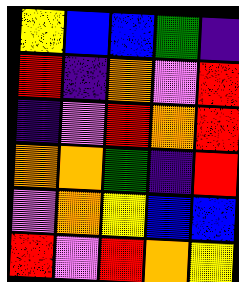[["yellow", "blue", "blue", "green", "indigo"], ["red", "indigo", "orange", "violet", "red"], ["indigo", "violet", "red", "orange", "red"], ["orange", "orange", "green", "indigo", "red"], ["violet", "orange", "yellow", "blue", "blue"], ["red", "violet", "red", "orange", "yellow"]]